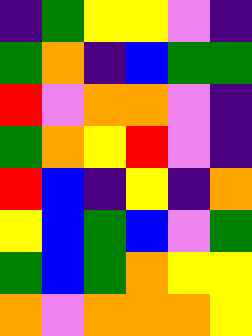[["indigo", "green", "yellow", "yellow", "violet", "indigo"], ["green", "orange", "indigo", "blue", "green", "green"], ["red", "violet", "orange", "orange", "violet", "indigo"], ["green", "orange", "yellow", "red", "violet", "indigo"], ["red", "blue", "indigo", "yellow", "indigo", "orange"], ["yellow", "blue", "green", "blue", "violet", "green"], ["green", "blue", "green", "orange", "yellow", "yellow"], ["orange", "violet", "orange", "orange", "orange", "yellow"]]